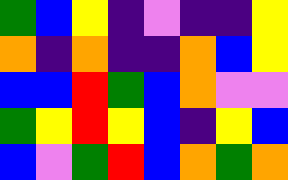[["green", "blue", "yellow", "indigo", "violet", "indigo", "indigo", "yellow"], ["orange", "indigo", "orange", "indigo", "indigo", "orange", "blue", "yellow"], ["blue", "blue", "red", "green", "blue", "orange", "violet", "violet"], ["green", "yellow", "red", "yellow", "blue", "indigo", "yellow", "blue"], ["blue", "violet", "green", "red", "blue", "orange", "green", "orange"]]